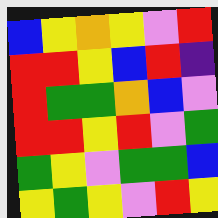[["blue", "yellow", "orange", "yellow", "violet", "red"], ["red", "red", "yellow", "blue", "red", "indigo"], ["red", "green", "green", "orange", "blue", "violet"], ["red", "red", "yellow", "red", "violet", "green"], ["green", "yellow", "violet", "green", "green", "blue"], ["yellow", "green", "yellow", "violet", "red", "yellow"]]